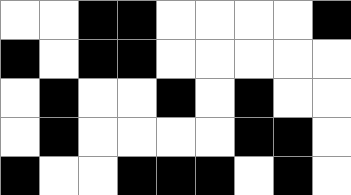[["white", "white", "black", "black", "white", "white", "white", "white", "black"], ["black", "white", "black", "black", "white", "white", "white", "white", "white"], ["white", "black", "white", "white", "black", "white", "black", "white", "white"], ["white", "black", "white", "white", "white", "white", "black", "black", "white"], ["black", "white", "white", "black", "black", "black", "white", "black", "white"]]